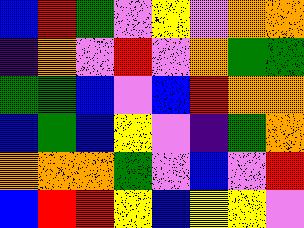[["blue", "red", "green", "violet", "yellow", "violet", "orange", "orange"], ["indigo", "orange", "violet", "red", "violet", "orange", "green", "green"], ["green", "green", "blue", "violet", "blue", "red", "orange", "orange"], ["blue", "green", "blue", "yellow", "violet", "indigo", "green", "orange"], ["orange", "orange", "orange", "green", "violet", "blue", "violet", "red"], ["blue", "red", "red", "yellow", "blue", "yellow", "yellow", "violet"]]